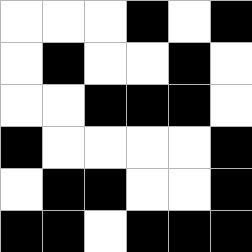[["white", "white", "white", "black", "white", "black"], ["white", "black", "white", "white", "black", "white"], ["white", "white", "black", "black", "black", "white"], ["black", "white", "white", "white", "white", "black"], ["white", "black", "black", "white", "white", "black"], ["black", "black", "white", "black", "black", "black"]]